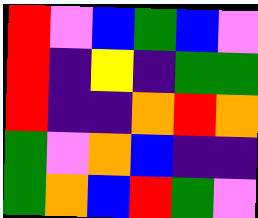[["red", "violet", "blue", "green", "blue", "violet"], ["red", "indigo", "yellow", "indigo", "green", "green"], ["red", "indigo", "indigo", "orange", "red", "orange"], ["green", "violet", "orange", "blue", "indigo", "indigo"], ["green", "orange", "blue", "red", "green", "violet"]]